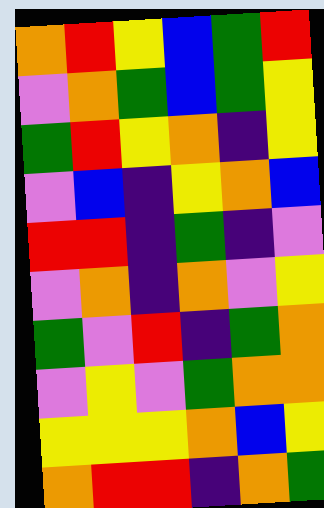[["orange", "red", "yellow", "blue", "green", "red"], ["violet", "orange", "green", "blue", "green", "yellow"], ["green", "red", "yellow", "orange", "indigo", "yellow"], ["violet", "blue", "indigo", "yellow", "orange", "blue"], ["red", "red", "indigo", "green", "indigo", "violet"], ["violet", "orange", "indigo", "orange", "violet", "yellow"], ["green", "violet", "red", "indigo", "green", "orange"], ["violet", "yellow", "violet", "green", "orange", "orange"], ["yellow", "yellow", "yellow", "orange", "blue", "yellow"], ["orange", "red", "red", "indigo", "orange", "green"]]